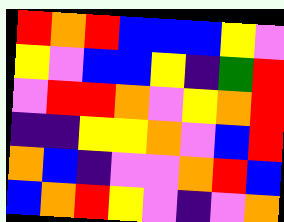[["red", "orange", "red", "blue", "blue", "blue", "yellow", "violet"], ["yellow", "violet", "blue", "blue", "yellow", "indigo", "green", "red"], ["violet", "red", "red", "orange", "violet", "yellow", "orange", "red"], ["indigo", "indigo", "yellow", "yellow", "orange", "violet", "blue", "red"], ["orange", "blue", "indigo", "violet", "violet", "orange", "red", "blue"], ["blue", "orange", "red", "yellow", "violet", "indigo", "violet", "orange"]]